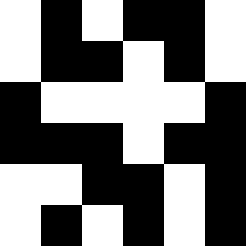[["white", "black", "white", "black", "black", "white"], ["white", "black", "black", "white", "black", "white"], ["black", "white", "white", "white", "white", "black"], ["black", "black", "black", "white", "black", "black"], ["white", "white", "black", "black", "white", "black"], ["white", "black", "white", "black", "white", "black"]]